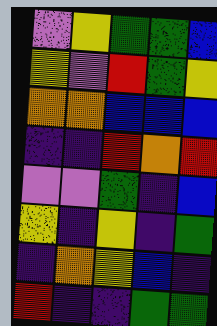[["violet", "yellow", "green", "green", "blue"], ["yellow", "violet", "red", "green", "yellow"], ["orange", "orange", "blue", "blue", "blue"], ["indigo", "indigo", "red", "orange", "red"], ["violet", "violet", "green", "indigo", "blue"], ["yellow", "indigo", "yellow", "indigo", "green"], ["indigo", "orange", "yellow", "blue", "indigo"], ["red", "indigo", "indigo", "green", "green"]]